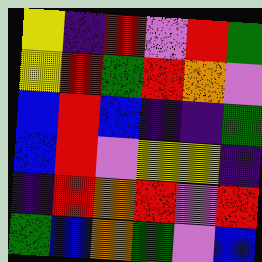[["yellow", "indigo", "red", "violet", "red", "green"], ["yellow", "red", "green", "red", "orange", "violet"], ["blue", "red", "blue", "indigo", "indigo", "green"], ["blue", "red", "violet", "yellow", "yellow", "indigo"], ["indigo", "red", "orange", "red", "violet", "red"], ["green", "blue", "orange", "green", "violet", "blue"]]